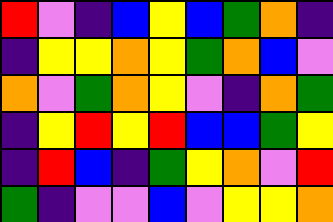[["red", "violet", "indigo", "blue", "yellow", "blue", "green", "orange", "indigo"], ["indigo", "yellow", "yellow", "orange", "yellow", "green", "orange", "blue", "violet"], ["orange", "violet", "green", "orange", "yellow", "violet", "indigo", "orange", "green"], ["indigo", "yellow", "red", "yellow", "red", "blue", "blue", "green", "yellow"], ["indigo", "red", "blue", "indigo", "green", "yellow", "orange", "violet", "red"], ["green", "indigo", "violet", "violet", "blue", "violet", "yellow", "yellow", "orange"]]